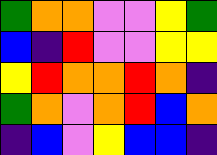[["green", "orange", "orange", "violet", "violet", "yellow", "green"], ["blue", "indigo", "red", "violet", "violet", "yellow", "yellow"], ["yellow", "red", "orange", "orange", "red", "orange", "indigo"], ["green", "orange", "violet", "orange", "red", "blue", "orange"], ["indigo", "blue", "violet", "yellow", "blue", "blue", "indigo"]]